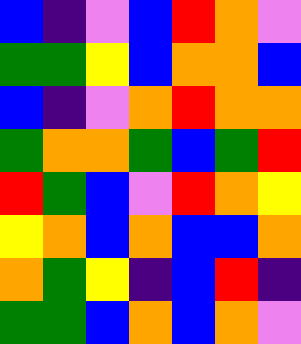[["blue", "indigo", "violet", "blue", "red", "orange", "violet"], ["green", "green", "yellow", "blue", "orange", "orange", "blue"], ["blue", "indigo", "violet", "orange", "red", "orange", "orange"], ["green", "orange", "orange", "green", "blue", "green", "red"], ["red", "green", "blue", "violet", "red", "orange", "yellow"], ["yellow", "orange", "blue", "orange", "blue", "blue", "orange"], ["orange", "green", "yellow", "indigo", "blue", "red", "indigo"], ["green", "green", "blue", "orange", "blue", "orange", "violet"]]